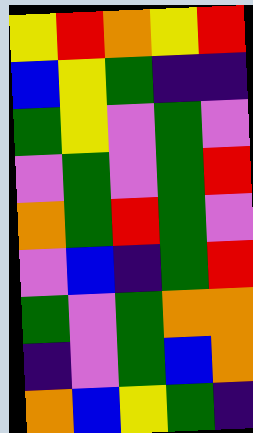[["yellow", "red", "orange", "yellow", "red"], ["blue", "yellow", "green", "indigo", "indigo"], ["green", "yellow", "violet", "green", "violet"], ["violet", "green", "violet", "green", "red"], ["orange", "green", "red", "green", "violet"], ["violet", "blue", "indigo", "green", "red"], ["green", "violet", "green", "orange", "orange"], ["indigo", "violet", "green", "blue", "orange"], ["orange", "blue", "yellow", "green", "indigo"]]